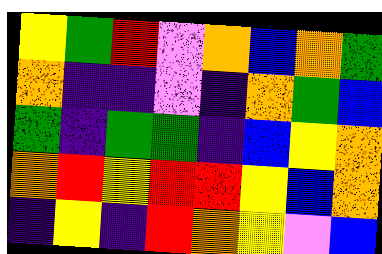[["yellow", "green", "red", "violet", "orange", "blue", "orange", "green"], ["orange", "indigo", "indigo", "violet", "indigo", "orange", "green", "blue"], ["green", "indigo", "green", "green", "indigo", "blue", "yellow", "orange"], ["orange", "red", "yellow", "red", "red", "yellow", "blue", "orange"], ["indigo", "yellow", "indigo", "red", "orange", "yellow", "violet", "blue"]]